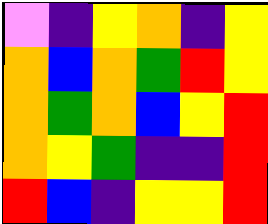[["violet", "indigo", "yellow", "orange", "indigo", "yellow"], ["orange", "blue", "orange", "green", "red", "yellow"], ["orange", "green", "orange", "blue", "yellow", "red"], ["orange", "yellow", "green", "indigo", "indigo", "red"], ["red", "blue", "indigo", "yellow", "yellow", "red"]]